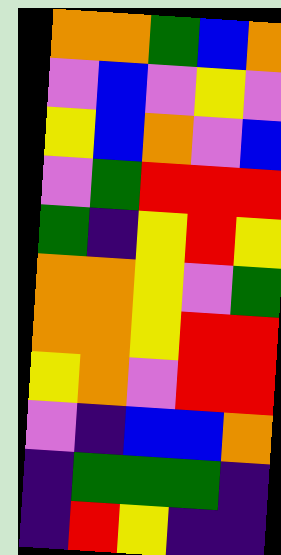[["orange", "orange", "green", "blue", "orange"], ["violet", "blue", "violet", "yellow", "violet"], ["yellow", "blue", "orange", "violet", "blue"], ["violet", "green", "red", "red", "red"], ["green", "indigo", "yellow", "red", "yellow"], ["orange", "orange", "yellow", "violet", "green"], ["orange", "orange", "yellow", "red", "red"], ["yellow", "orange", "violet", "red", "red"], ["violet", "indigo", "blue", "blue", "orange"], ["indigo", "green", "green", "green", "indigo"], ["indigo", "red", "yellow", "indigo", "indigo"]]